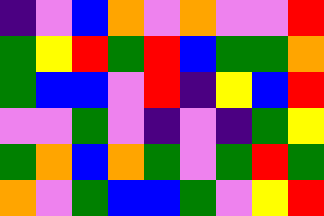[["indigo", "violet", "blue", "orange", "violet", "orange", "violet", "violet", "red"], ["green", "yellow", "red", "green", "red", "blue", "green", "green", "orange"], ["green", "blue", "blue", "violet", "red", "indigo", "yellow", "blue", "red"], ["violet", "violet", "green", "violet", "indigo", "violet", "indigo", "green", "yellow"], ["green", "orange", "blue", "orange", "green", "violet", "green", "red", "green"], ["orange", "violet", "green", "blue", "blue", "green", "violet", "yellow", "red"]]